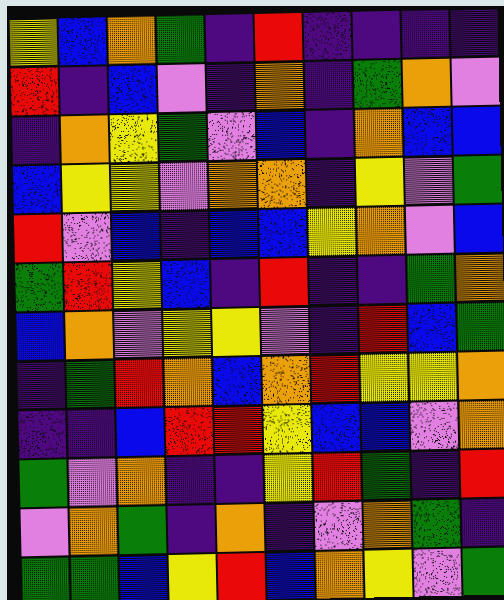[["yellow", "blue", "orange", "green", "indigo", "red", "indigo", "indigo", "indigo", "indigo"], ["red", "indigo", "blue", "violet", "indigo", "orange", "indigo", "green", "orange", "violet"], ["indigo", "orange", "yellow", "green", "violet", "blue", "indigo", "orange", "blue", "blue"], ["blue", "yellow", "yellow", "violet", "orange", "orange", "indigo", "yellow", "violet", "green"], ["red", "violet", "blue", "indigo", "blue", "blue", "yellow", "orange", "violet", "blue"], ["green", "red", "yellow", "blue", "indigo", "red", "indigo", "indigo", "green", "orange"], ["blue", "orange", "violet", "yellow", "yellow", "violet", "indigo", "red", "blue", "green"], ["indigo", "green", "red", "orange", "blue", "orange", "red", "yellow", "yellow", "orange"], ["indigo", "indigo", "blue", "red", "red", "yellow", "blue", "blue", "violet", "orange"], ["green", "violet", "orange", "indigo", "indigo", "yellow", "red", "green", "indigo", "red"], ["violet", "orange", "green", "indigo", "orange", "indigo", "violet", "orange", "green", "indigo"], ["green", "green", "blue", "yellow", "red", "blue", "orange", "yellow", "violet", "green"]]